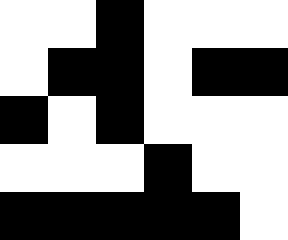[["white", "white", "black", "white", "white", "white"], ["white", "black", "black", "white", "black", "black"], ["black", "white", "black", "white", "white", "white"], ["white", "white", "white", "black", "white", "white"], ["black", "black", "black", "black", "black", "white"]]